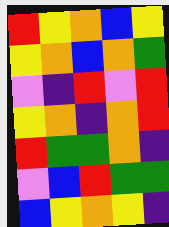[["red", "yellow", "orange", "blue", "yellow"], ["yellow", "orange", "blue", "orange", "green"], ["violet", "indigo", "red", "violet", "red"], ["yellow", "orange", "indigo", "orange", "red"], ["red", "green", "green", "orange", "indigo"], ["violet", "blue", "red", "green", "green"], ["blue", "yellow", "orange", "yellow", "indigo"]]